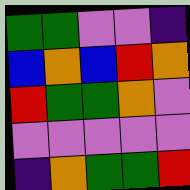[["green", "green", "violet", "violet", "indigo"], ["blue", "orange", "blue", "red", "orange"], ["red", "green", "green", "orange", "violet"], ["violet", "violet", "violet", "violet", "violet"], ["indigo", "orange", "green", "green", "red"]]